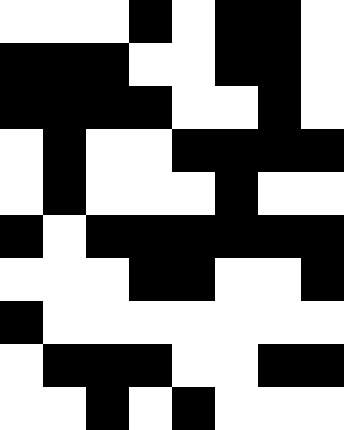[["white", "white", "white", "black", "white", "black", "black", "white"], ["black", "black", "black", "white", "white", "black", "black", "white"], ["black", "black", "black", "black", "white", "white", "black", "white"], ["white", "black", "white", "white", "black", "black", "black", "black"], ["white", "black", "white", "white", "white", "black", "white", "white"], ["black", "white", "black", "black", "black", "black", "black", "black"], ["white", "white", "white", "black", "black", "white", "white", "black"], ["black", "white", "white", "white", "white", "white", "white", "white"], ["white", "black", "black", "black", "white", "white", "black", "black"], ["white", "white", "black", "white", "black", "white", "white", "white"]]